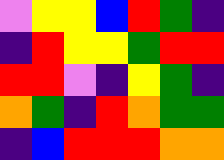[["violet", "yellow", "yellow", "blue", "red", "green", "indigo"], ["indigo", "red", "yellow", "yellow", "green", "red", "red"], ["red", "red", "violet", "indigo", "yellow", "green", "indigo"], ["orange", "green", "indigo", "red", "orange", "green", "green"], ["indigo", "blue", "red", "red", "red", "orange", "orange"]]